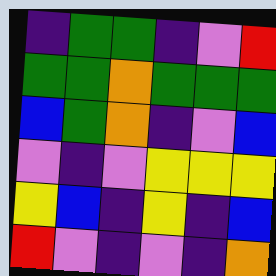[["indigo", "green", "green", "indigo", "violet", "red"], ["green", "green", "orange", "green", "green", "green"], ["blue", "green", "orange", "indigo", "violet", "blue"], ["violet", "indigo", "violet", "yellow", "yellow", "yellow"], ["yellow", "blue", "indigo", "yellow", "indigo", "blue"], ["red", "violet", "indigo", "violet", "indigo", "orange"]]